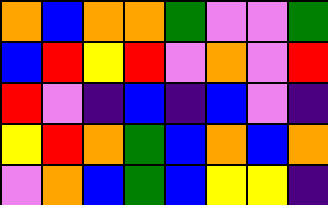[["orange", "blue", "orange", "orange", "green", "violet", "violet", "green"], ["blue", "red", "yellow", "red", "violet", "orange", "violet", "red"], ["red", "violet", "indigo", "blue", "indigo", "blue", "violet", "indigo"], ["yellow", "red", "orange", "green", "blue", "orange", "blue", "orange"], ["violet", "orange", "blue", "green", "blue", "yellow", "yellow", "indigo"]]